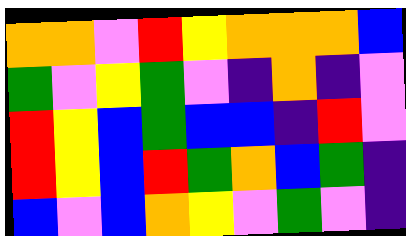[["orange", "orange", "violet", "red", "yellow", "orange", "orange", "orange", "blue"], ["green", "violet", "yellow", "green", "violet", "indigo", "orange", "indigo", "violet"], ["red", "yellow", "blue", "green", "blue", "blue", "indigo", "red", "violet"], ["red", "yellow", "blue", "red", "green", "orange", "blue", "green", "indigo"], ["blue", "violet", "blue", "orange", "yellow", "violet", "green", "violet", "indigo"]]